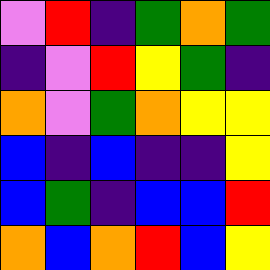[["violet", "red", "indigo", "green", "orange", "green"], ["indigo", "violet", "red", "yellow", "green", "indigo"], ["orange", "violet", "green", "orange", "yellow", "yellow"], ["blue", "indigo", "blue", "indigo", "indigo", "yellow"], ["blue", "green", "indigo", "blue", "blue", "red"], ["orange", "blue", "orange", "red", "blue", "yellow"]]